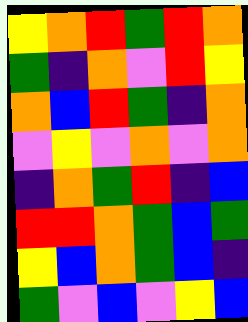[["yellow", "orange", "red", "green", "red", "orange"], ["green", "indigo", "orange", "violet", "red", "yellow"], ["orange", "blue", "red", "green", "indigo", "orange"], ["violet", "yellow", "violet", "orange", "violet", "orange"], ["indigo", "orange", "green", "red", "indigo", "blue"], ["red", "red", "orange", "green", "blue", "green"], ["yellow", "blue", "orange", "green", "blue", "indigo"], ["green", "violet", "blue", "violet", "yellow", "blue"]]